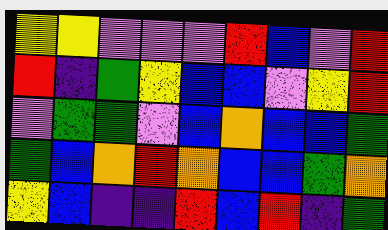[["yellow", "yellow", "violet", "violet", "violet", "red", "blue", "violet", "red"], ["red", "indigo", "green", "yellow", "blue", "blue", "violet", "yellow", "red"], ["violet", "green", "green", "violet", "blue", "orange", "blue", "blue", "green"], ["green", "blue", "orange", "red", "orange", "blue", "blue", "green", "orange"], ["yellow", "blue", "indigo", "indigo", "red", "blue", "red", "indigo", "green"]]